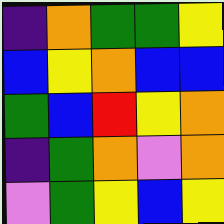[["indigo", "orange", "green", "green", "yellow"], ["blue", "yellow", "orange", "blue", "blue"], ["green", "blue", "red", "yellow", "orange"], ["indigo", "green", "orange", "violet", "orange"], ["violet", "green", "yellow", "blue", "yellow"]]